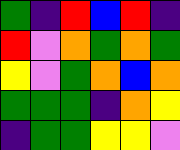[["green", "indigo", "red", "blue", "red", "indigo"], ["red", "violet", "orange", "green", "orange", "green"], ["yellow", "violet", "green", "orange", "blue", "orange"], ["green", "green", "green", "indigo", "orange", "yellow"], ["indigo", "green", "green", "yellow", "yellow", "violet"]]